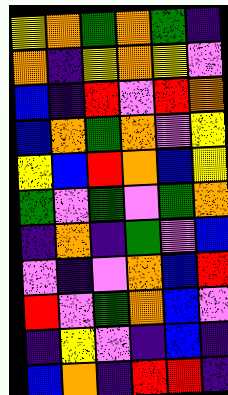[["yellow", "orange", "green", "orange", "green", "indigo"], ["orange", "indigo", "yellow", "orange", "yellow", "violet"], ["blue", "indigo", "red", "violet", "red", "orange"], ["blue", "orange", "green", "orange", "violet", "yellow"], ["yellow", "blue", "red", "orange", "blue", "yellow"], ["green", "violet", "green", "violet", "green", "orange"], ["indigo", "orange", "indigo", "green", "violet", "blue"], ["violet", "indigo", "violet", "orange", "blue", "red"], ["red", "violet", "green", "orange", "blue", "violet"], ["indigo", "yellow", "violet", "indigo", "blue", "indigo"], ["blue", "orange", "indigo", "red", "red", "indigo"]]